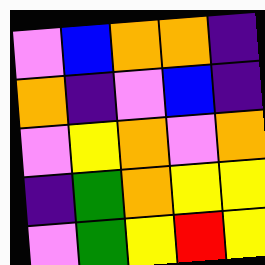[["violet", "blue", "orange", "orange", "indigo"], ["orange", "indigo", "violet", "blue", "indigo"], ["violet", "yellow", "orange", "violet", "orange"], ["indigo", "green", "orange", "yellow", "yellow"], ["violet", "green", "yellow", "red", "yellow"]]